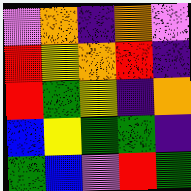[["violet", "orange", "indigo", "orange", "violet"], ["red", "yellow", "orange", "red", "indigo"], ["red", "green", "yellow", "indigo", "orange"], ["blue", "yellow", "green", "green", "indigo"], ["green", "blue", "violet", "red", "green"]]